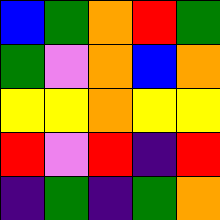[["blue", "green", "orange", "red", "green"], ["green", "violet", "orange", "blue", "orange"], ["yellow", "yellow", "orange", "yellow", "yellow"], ["red", "violet", "red", "indigo", "red"], ["indigo", "green", "indigo", "green", "orange"]]